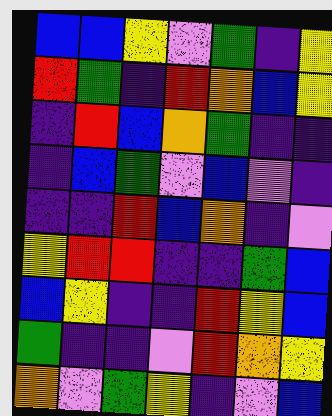[["blue", "blue", "yellow", "violet", "green", "indigo", "yellow"], ["red", "green", "indigo", "red", "orange", "blue", "yellow"], ["indigo", "red", "blue", "orange", "green", "indigo", "indigo"], ["indigo", "blue", "green", "violet", "blue", "violet", "indigo"], ["indigo", "indigo", "red", "blue", "orange", "indigo", "violet"], ["yellow", "red", "red", "indigo", "indigo", "green", "blue"], ["blue", "yellow", "indigo", "indigo", "red", "yellow", "blue"], ["green", "indigo", "indigo", "violet", "red", "orange", "yellow"], ["orange", "violet", "green", "yellow", "indigo", "violet", "blue"]]